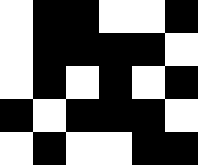[["white", "black", "black", "white", "white", "black"], ["white", "black", "black", "black", "black", "white"], ["white", "black", "white", "black", "white", "black"], ["black", "white", "black", "black", "black", "white"], ["white", "black", "white", "white", "black", "black"]]